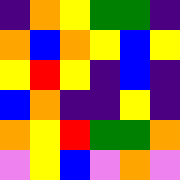[["indigo", "orange", "yellow", "green", "green", "indigo"], ["orange", "blue", "orange", "yellow", "blue", "yellow"], ["yellow", "red", "yellow", "indigo", "blue", "indigo"], ["blue", "orange", "indigo", "indigo", "yellow", "indigo"], ["orange", "yellow", "red", "green", "green", "orange"], ["violet", "yellow", "blue", "violet", "orange", "violet"]]